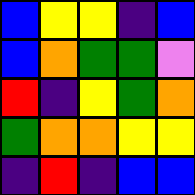[["blue", "yellow", "yellow", "indigo", "blue"], ["blue", "orange", "green", "green", "violet"], ["red", "indigo", "yellow", "green", "orange"], ["green", "orange", "orange", "yellow", "yellow"], ["indigo", "red", "indigo", "blue", "blue"]]